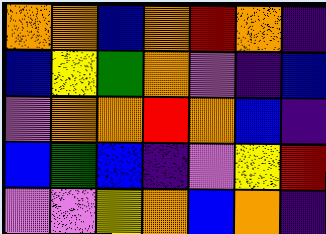[["orange", "orange", "blue", "orange", "red", "orange", "indigo"], ["blue", "yellow", "green", "orange", "violet", "indigo", "blue"], ["violet", "orange", "orange", "red", "orange", "blue", "indigo"], ["blue", "green", "blue", "indigo", "violet", "yellow", "red"], ["violet", "violet", "yellow", "orange", "blue", "orange", "indigo"]]